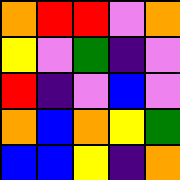[["orange", "red", "red", "violet", "orange"], ["yellow", "violet", "green", "indigo", "violet"], ["red", "indigo", "violet", "blue", "violet"], ["orange", "blue", "orange", "yellow", "green"], ["blue", "blue", "yellow", "indigo", "orange"]]